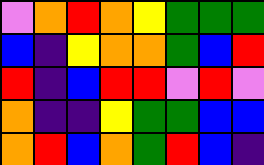[["violet", "orange", "red", "orange", "yellow", "green", "green", "green"], ["blue", "indigo", "yellow", "orange", "orange", "green", "blue", "red"], ["red", "indigo", "blue", "red", "red", "violet", "red", "violet"], ["orange", "indigo", "indigo", "yellow", "green", "green", "blue", "blue"], ["orange", "red", "blue", "orange", "green", "red", "blue", "indigo"]]